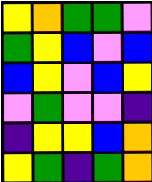[["yellow", "orange", "green", "green", "violet"], ["green", "yellow", "blue", "violet", "blue"], ["blue", "yellow", "violet", "blue", "yellow"], ["violet", "green", "violet", "violet", "indigo"], ["indigo", "yellow", "yellow", "blue", "orange"], ["yellow", "green", "indigo", "green", "orange"]]